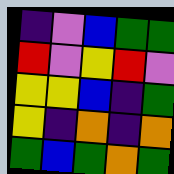[["indigo", "violet", "blue", "green", "green"], ["red", "violet", "yellow", "red", "violet"], ["yellow", "yellow", "blue", "indigo", "green"], ["yellow", "indigo", "orange", "indigo", "orange"], ["green", "blue", "green", "orange", "green"]]